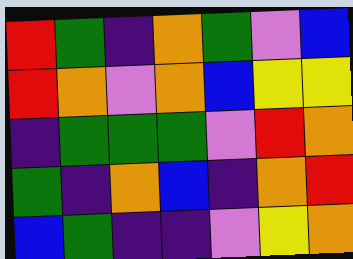[["red", "green", "indigo", "orange", "green", "violet", "blue"], ["red", "orange", "violet", "orange", "blue", "yellow", "yellow"], ["indigo", "green", "green", "green", "violet", "red", "orange"], ["green", "indigo", "orange", "blue", "indigo", "orange", "red"], ["blue", "green", "indigo", "indigo", "violet", "yellow", "orange"]]